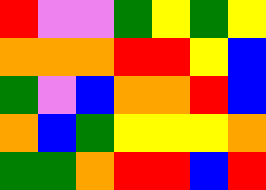[["red", "violet", "violet", "green", "yellow", "green", "yellow"], ["orange", "orange", "orange", "red", "red", "yellow", "blue"], ["green", "violet", "blue", "orange", "orange", "red", "blue"], ["orange", "blue", "green", "yellow", "yellow", "yellow", "orange"], ["green", "green", "orange", "red", "red", "blue", "red"]]